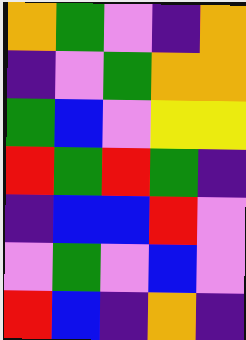[["orange", "green", "violet", "indigo", "orange"], ["indigo", "violet", "green", "orange", "orange"], ["green", "blue", "violet", "yellow", "yellow"], ["red", "green", "red", "green", "indigo"], ["indigo", "blue", "blue", "red", "violet"], ["violet", "green", "violet", "blue", "violet"], ["red", "blue", "indigo", "orange", "indigo"]]